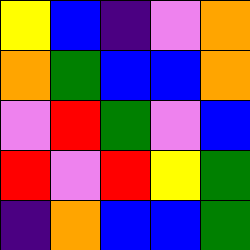[["yellow", "blue", "indigo", "violet", "orange"], ["orange", "green", "blue", "blue", "orange"], ["violet", "red", "green", "violet", "blue"], ["red", "violet", "red", "yellow", "green"], ["indigo", "orange", "blue", "blue", "green"]]